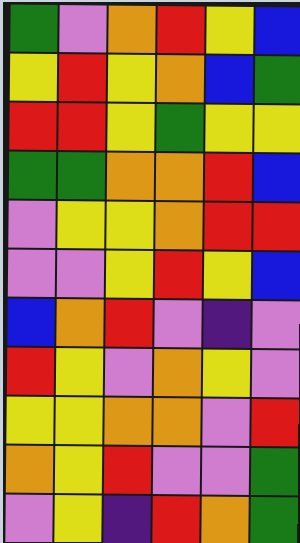[["green", "violet", "orange", "red", "yellow", "blue"], ["yellow", "red", "yellow", "orange", "blue", "green"], ["red", "red", "yellow", "green", "yellow", "yellow"], ["green", "green", "orange", "orange", "red", "blue"], ["violet", "yellow", "yellow", "orange", "red", "red"], ["violet", "violet", "yellow", "red", "yellow", "blue"], ["blue", "orange", "red", "violet", "indigo", "violet"], ["red", "yellow", "violet", "orange", "yellow", "violet"], ["yellow", "yellow", "orange", "orange", "violet", "red"], ["orange", "yellow", "red", "violet", "violet", "green"], ["violet", "yellow", "indigo", "red", "orange", "green"]]